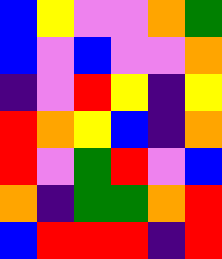[["blue", "yellow", "violet", "violet", "orange", "green"], ["blue", "violet", "blue", "violet", "violet", "orange"], ["indigo", "violet", "red", "yellow", "indigo", "yellow"], ["red", "orange", "yellow", "blue", "indigo", "orange"], ["red", "violet", "green", "red", "violet", "blue"], ["orange", "indigo", "green", "green", "orange", "red"], ["blue", "red", "red", "red", "indigo", "red"]]